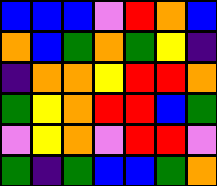[["blue", "blue", "blue", "violet", "red", "orange", "blue"], ["orange", "blue", "green", "orange", "green", "yellow", "indigo"], ["indigo", "orange", "orange", "yellow", "red", "red", "orange"], ["green", "yellow", "orange", "red", "red", "blue", "green"], ["violet", "yellow", "orange", "violet", "red", "red", "violet"], ["green", "indigo", "green", "blue", "blue", "green", "orange"]]